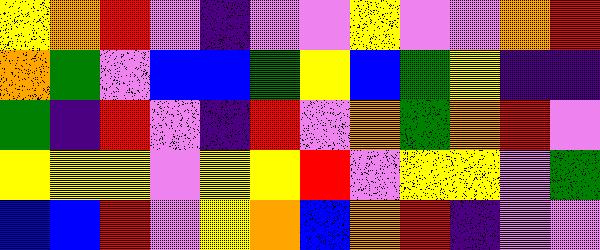[["yellow", "orange", "red", "violet", "indigo", "violet", "violet", "yellow", "violet", "violet", "orange", "red"], ["orange", "green", "violet", "blue", "blue", "green", "yellow", "blue", "green", "yellow", "indigo", "indigo"], ["green", "indigo", "red", "violet", "indigo", "red", "violet", "orange", "green", "orange", "red", "violet"], ["yellow", "yellow", "yellow", "violet", "yellow", "yellow", "red", "violet", "yellow", "yellow", "violet", "green"], ["blue", "blue", "red", "violet", "yellow", "orange", "blue", "orange", "red", "indigo", "violet", "violet"]]